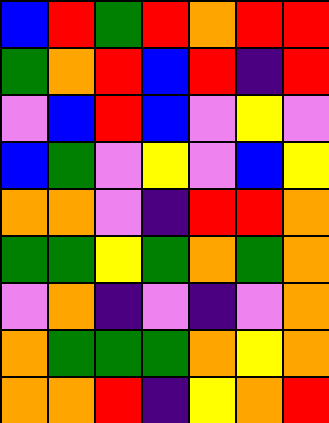[["blue", "red", "green", "red", "orange", "red", "red"], ["green", "orange", "red", "blue", "red", "indigo", "red"], ["violet", "blue", "red", "blue", "violet", "yellow", "violet"], ["blue", "green", "violet", "yellow", "violet", "blue", "yellow"], ["orange", "orange", "violet", "indigo", "red", "red", "orange"], ["green", "green", "yellow", "green", "orange", "green", "orange"], ["violet", "orange", "indigo", "violet", "indigo", "violet", "orange"], ["orange", "green", "green", "green", "orange", "yellow", "orange"], ["orange", "orange", "red", "indigo", "yellow", "orange", "red"]]